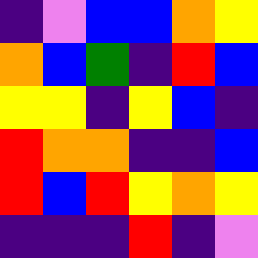[["indigo", "violet", "blue", "blue", "orange", "yellow"], ["orange", "blue", "green", "indigo", "red", "blue"], ["yellow", "yellow", "indigo", "yellow", "blue", "indigo"], ["red", "orange", "orange", "indigo", "indigo", "blue"], ["red", "blue", "red", "yellow", "orange", "yellow"], ["indigo", "indigo", "indigo", "red", "indigo", "violet"]]